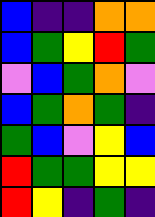[["blue", "indigo", "indigo", "orange", "orange"], ["blue", "green", "yellow", "red", "green"], ["violet", "blue", "green", "orange", "violet"], ["blue", "green", "orange", "green", "indigo"], ["green", "blue", "violet", "yellow", "blue"], ["red", "green", "green", "yellow", "yellow"], ["red", "yellow", "indigo", "green", "indigo"]]